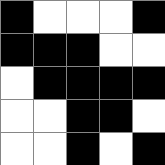[["black", "white", "white", "white", "black"], ["black", "black", "black", "white", "white"], ["white", "black", "black", "black", "black"], ["white", "white", "black", "black", "white"], ["white", "white", "black", "white", "black"]]